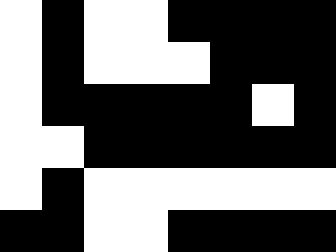[["white", "black", "white", "white", "black", "black", "black", "black"], ["white", "black", "white", "white", "white", "black", "black", "black"], ["white", "black", "black", "black", "black", "black", "white", "black"], ["white", "white", "black", "black", "black", "black", "black", "black"], ["white", "black", "white", "white", "white", "white", "white", "white"], ["black", "black", "white", "white", "black", "black", "black", "black"]]